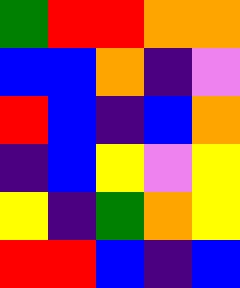[["green", "red", "red", "orange", "orange"], ["blue", "blue", "orange", "indigo", "violet"], ["red", "blue", "indigo", "blue", "orange"], ["indigo", "blue", "yellow", "violet", "yellow"], ["yellow", "indigo", "green", "orange", "yellow"], ["red", "red", "blue", "indigo", "blue"]]